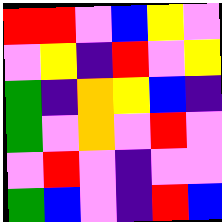[["red", "red", "violet", "blue", "yellow", "violet"], ["violet", "yellow", "indigo", "red", "violet", "yellow"], ["green", "indigo", "orange", "yellow", "blue", "indigo"], ["green", "violet", "orange", "violet", "red", "violet"], ["violet", "red", "violet", "indigo", "violet", "violet"], ["green", "blue", "violet", "indigo", "red", "blue"]]